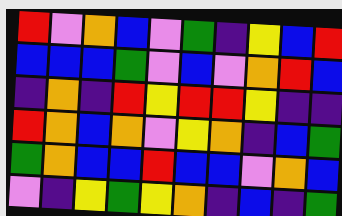[["red", "violet", "orange", "blue", "violet", "green", "indigo", "yellow", "blue", "red"], ["blue", "blue", "blue", "green", "violet", "blue", "violet", "orange", "red", "blue"], ["indigo", "orange", "indigo", "red", "yellow", "red", "red", "yellow", "indigo", "indigo"], ["red", "orange", "blue", "orange", "violet", "yellow", "orange", "indigo", "blue", "green"], ["green", "orange", "blue", "blue", "red", "blue", "blue", "violet", "orange", "blue"], ["violet", "indigo", "yellow", "green", "yellow", "orange", "indigo", "blue", "indigo", "green"]]